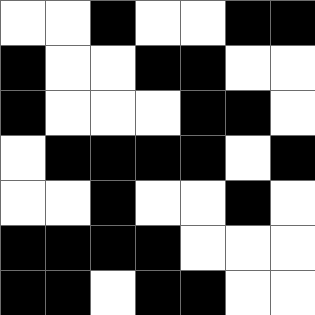[["white", "white", "black", "white", "white", "black", "black"], ["black", "white", "white", "black", "black", "white", "white"], ["black", "white", "white", "white", "black", "black", "white"], ["white", "black", "black", "black", "black", "white", "black"], ["white", "white", "black", "white", "white", "black", "white"], ["black", "black", "black", "black", "white", "white", "white"], ["black", "black", "white", "black", "black", "white", "white"]]